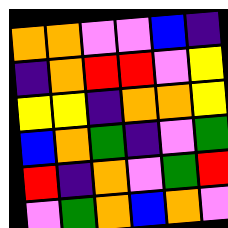[["orange", "orange", "violet", "violet", "blue", "indigo"], ["indigo", "orange", "red", "red", "violet", "yellow"], ["yellow", "yellow", "indigo", "orange", "orange", "yellow"], ["blue", "orange", "green", "indigo", "violet", "green"], ["red", "indigo", "orange", "violet", "green", "red"], ["violet", "green", "orange", "blue", "orange", "violet"]]